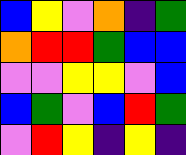[["blue", "yellow", "violet", "orange", "indigo", "green"], ["orange", "red", "red", "green", "blue", "blue"], ["violet", "violet", "yellow", "yellow", "violet", "blue"], ["blue", "green", "violet", "blue", "red", "green"], ["violet", "red", "yellow", "indigo", "yellow", "indigo"]]